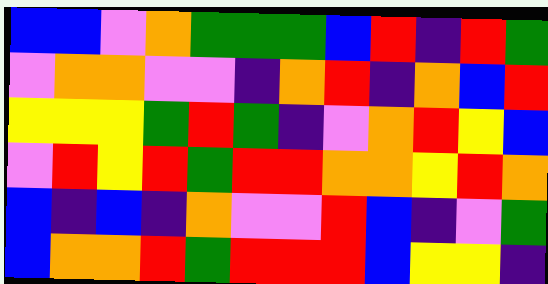[["blue", "blue", "violet", "orange", "green", "green", "green", "blue", "red", "indigo", "red", "green"], ["violet", "orange", "orange", "violet", "violet", "indigo", "orange", "red", "indigo", "orange", "blue", "red"], ["yellow", "yellow", "yellow", "green", "red", "green", "indigo", "violet", "orange", "red", "yellow", "blue"], ["violet", "red", "yellow", "red", "green", "red", "red", "orange", "orange", "yellow", "red", "orange"], ["blue", "indigo", "blue", "indigo", "orange", "violet", "violet", "red", "blue", "indigo", "violet", "green"], ["blue", "orange", "orange", "red", "green", "red", "red", "red", "blue", "yellow", "yellow", "indigo"]]